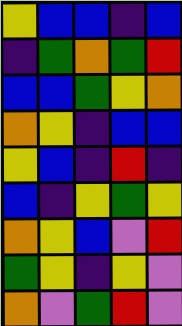[["yellow", "blue", "blue", "indigo", "blue"], ["indigo", "green", "orange", "green", "red"], ["blue", "blue", "green", "yellow", "orange"], ["orange", "yellow", "indigo", "blue", "blue"], ["yellow", "blue", "indigo", "red", "indigo"], ["blue", "indigo", "yellow", "green", "yellow"], ["orange", "yellow", "blue", "violet", "red"], ["green", "yellow", "indigo", "yellow", "violet"], ["orange", "violet", "green", "red", "violet"]]